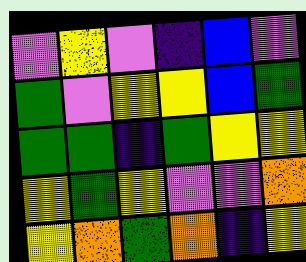[["violet", "yellow", "violet", "indigo", "blue", "violet"], ["green", "violet", "yellow", "yellow", "blue", "green"], ["green", "green", "indigo", "green", "yellow", "yellow"], ["yellow", "green", "yellow", "violet", "violet", "orange"], ["yellow", "orange", "green", "orange", "indigo", "yellow"]]